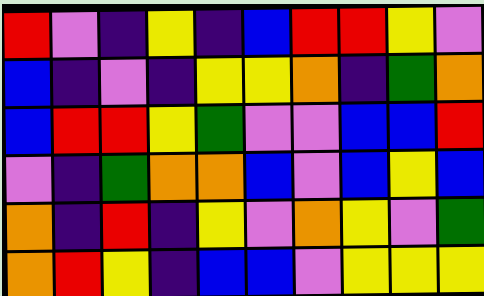[["red", "violet", "indigo", "yellow", "indigo", "blue", "red", "red", "yellow", "violet"], ["blue", "indigo", "violet", "indigo", "yellow", "yellow", "orange", "indigo", "green", "orange"], ["blue", "red", "red", "yellow", "green", "violet", "violet", "blue", "blue", "red"], ["violet", "indigo", "green", "orange", "orange", "blue", "violet", "blue", "yellow", "blue"], ["orange", "indigo", "red", "indigo", "yellow", "violet", "orange", "yellow", "violet", "green"], ["orange", "red", "yellow", "indigo", "blue", "blue", "violet", "yellow", "yellow", "yellow"]]